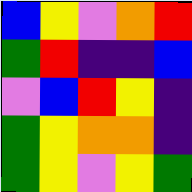[["blue", "yellow", "violet", "orange", "red"], ["green", "red", "indigo", "indigo", "blue"], ["violet", "blue", "red", "yellow", "indigo"], ["green", "yellow", "orange", "orange", "indigo"], ["green", "yellow", "violet", "yellow", "green"]]